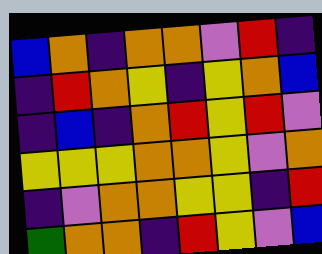[["blue", "orange", "indigo", "orange", "orange", "violet", "red", "indigo"], ["indigo", "red", "orange", "yellow", "indigo", "yellow", "orange", "blue"], ["indigo", "blue", "indigo", "orange", "red", "yellow", "red", "violet"], ["yellow", "yellow", "yellow", "orange", "orange", "yellow", "violet", "orange"], ["indigo", "violet", "orange", "orange", "yellow", "yellow", "indigo", "red"], ["green", "orange", "orange", "indigo", "red", "yellow", "violet", "blue"]]